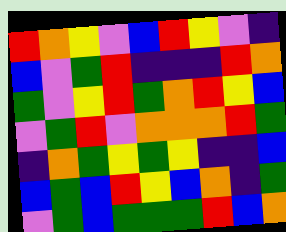[["red", "orange", "yellow", "violet", "blue", "red", "yellow", "violet", "indigo"], ["blue", "violet", "green", "red", "indigo", "indigo", "indigo", "red", "orange"], ["green", "violet", "yellow", "red", "green", "orange", "red", "yellow", "blue"], ["violet", "green", "red", "violet", "orange", "orange", "orange", "red", "green"], ["indigo", "orange", "green", "yellow", "green", "yellow", "indigo", "indigo", "blue"], ["blue", "green", "blue", "red", "yellow", "blue", "orange", "indigo", "green"], ["violet", "green", "blue", "green", "green", "green", "red", "blue", "orange"]]